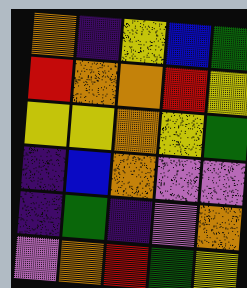[["orange", "indigo", "yellow", "blue", "green"], ["red", "orange", "orange", "red", "yellow"], ["yellow", "yellow", "orange", "yellow", "green"], ["indigo", "blue", "orange", "violet", "violet"], ["indigo", "green", "indigo", "violet", "orange"], ["violet", "orange", "red", "green", "yellow"]]